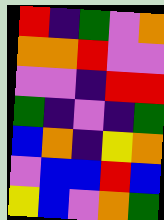[["red", "indigo", "green", "violet", "orange"], ["orange", "orange", "red", "violet", "violet"], ["violet", "violet", "indigo", "red", "red"], ["green", "indigo", "violet", "indigo", "green"], ["blue", "orange", "indigo", "yellow", "orange"], ["violet", "blue", "blue", "red", "blue"], ["yellow", "blue", "violet", "orange", "green"]]